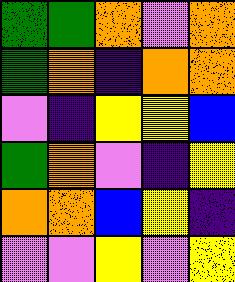[["green", "green", "orange", "violet", "orange"], ["green", "orange", "indigo", "orange", "orange"], ["violet", "indigo", "yellow", "yellow", "blue"], ["green", "orange", "violet", "indigo", "yellow"], ["orange", "orange", "blue", "yellow", "indigo"], ["violet", "violet", "yellow", "violet", "yellow"]]